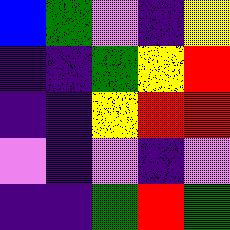[["blue", "green", "violet", "indigo", "yellow"], ["indigo", "indigo", "green", "yellow", "red"], ["indigo", "indigo", "yellow", "red", "red"], ["violet", "indigo", "violet", "indigo", "violet"], ["indigo", "indigo", "green", "red", "green"]]